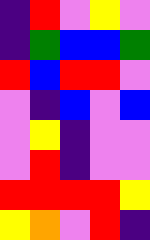[["indigo", "red", "violet", "yellow", "violet"], ["indigo", "green", "blue", "blue", "green"], ["red", "blue", "red", "red", "violet"], ["violet", "indigo", "blue", "violet", "blue"], ["violet", "yellow", "indigo", "violet", "violet"], ["violet", "red", "indigo", "violet", "violet"], ["red", "red", "red", "red", "yellow"], ["yellow", "orange", "violet", "red", "indigo"]]